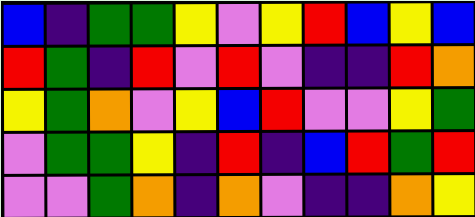[["blue", "indigo", "green", "green", "yellow", "violet", "yellow", "red", "blue", "yellow", "blue"], ["red", "green", "indigo", "red", "violet", "red", "violet", "indigo", "indigo", "red", "orange"], ["yellow", "green", "orange", "violet", "yellow", "blue", "red", "violet", "violet", "yellow", "green"], ["violet", "green", "green", "yellow", "indigo", "red", "indigo", "blue", "red", "green", "red"], ["violet", "violet", "green", "orange", "indigo", "orange", "violet", "indigo", "indigo", "orange", "yellow"]]